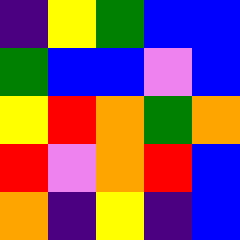[["indigo", "yellow", "green", "blue", "blue"], ["green", "blue", "blue", "violet", "blue"], ["yellow", "red", "orange", "green", "orange"], ["red", "violet", "orange", "red", "blue"], ["orange", "indigo", "yellow", "indigo", "blue"]]